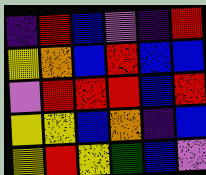[["indigo", "red", "blue", "violet", "indigo", "red"], ["yellow", "orange", "blue", "red", "blue", "blue"], ["violet", "red", "red", "red", "blue", "red"], ["yellow", "yellow", "blue", "orange", "indigo", "blue"], ["yellow", "red", "yellow", "green", "blue", "violet"]]